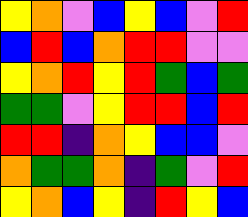[["yellow", "orange", "violet", "blue", "yellow", "blue", "violet", "red"], ["blue", "red", "blue", "orange", "red", "red", "violet", "violet"], ["yellow", "orange", "red", "yellow", "red", "green", "blue", "green"], ["green", "green", "violet", "yellow", "red", "red", "blue", "red"], ["red", "red", "indigo", "orange", "yellow", "blue", "blue", "violet"], ["orange", "green", "green", "orange", "indigo", "green", "violet", "red"], ["yellow", "orange", "blue", "yellow", "indigo", "red", "yellow", "blue"]]